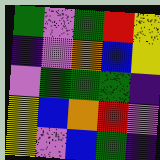[["green", "violet", "green", "red", "yellow"], ["indigo", "violet", "orange", "blue", "yellow"], ["violet", "green", "green", "green", "indigo"], ["yellow", "blue", "orange", "red", "violet"], ["yellow", "violet", "blue", "green", "indigo"]]